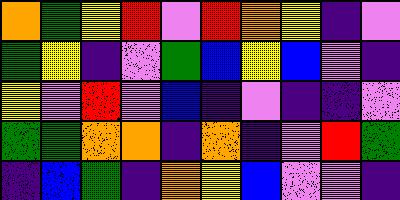[["orange", "green", "yellow", "red", "violet", "red", "orange", "yellow", "indigo", "violet"], ["green", "yellow", "indigo", "violet", "green", "blue", "yellow", "blue", "violet", "indigo"], ["yellow", "violet", "red", "violet", "blue", "indigo", "violet", "indigo", "indigo", "violet"], ["green", "green", "orange", "orange", "indigo", "orange", "indigo", "violet", "red", "green"], ["indigo", "blue", "green", "indigo", "orange", "yellow", "blue", "violet", "violet", "indigo"]]